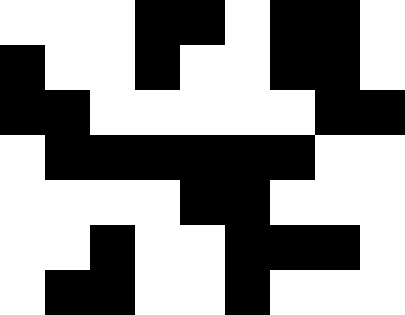[["white", "white", "white", "black", "black", "white", "black", "black", "white"], ["black", "white", "white", "black", "white", "white", "black", "black", "white"], ["black", "black", "white", "white", "white", "white", "white", "black", "black"], ["white", "black", "black", "black", "black", "black", "black", "white", "white"], ["white", "white", "white", "white", "black", "black", "white", "white", "white"], ["white", "white", "black", "white", "white", "black", "black", "black", "white"], ["white", "black", "black", "white", "white", "black", "white", "white", "white"]]